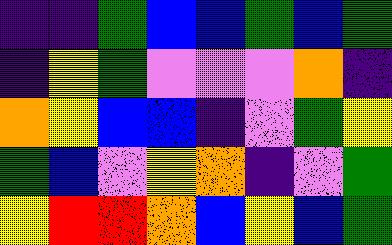[["indigo", "indigo", "green", "blue", "blue", "green", "blue", "green"], ["indigo", "yellow", "green", "violet", "violet", "violet", "orange", "indigo"], ["orange", "yellow", "blue", "blue", "indigo", "violet", "green", "yellow"], ["green", "blue", "violet", "yellow", "orange", "indigo", "violet", "green"], ["yellow", "red", "red", "orange", "blue", "yellow", "blue", "green"]]